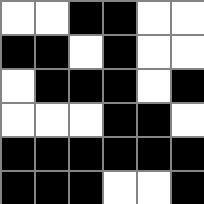[["white", "white", "black", "black", "white", "white"], ["black", "black", "white", "black", "white", "white"], ["white", "black", "black", "black", "white", "black"], ["white", "white", "white", "black", "black", "white"], ["black", "black", "black", "black", "black", "black"], ["black", "black", "black", "white", "white", "black"]]